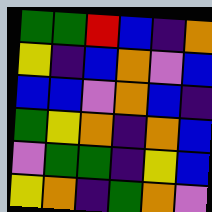[["green", "green", "red", "blue", "indigo", "orange"], ["yellow", "indigo", "blue", "orange", "violet", "blue"], ["blue", "blue", "violet", "orange", "blue", "indigo"], ["green", "yellow", "orange", "indigo", "orange", "blue"], ["violet", "green", "green", "indigo", "yellow", "blue"], ["yellow", "orange", "indigo", "green", "orange", "violet"]]